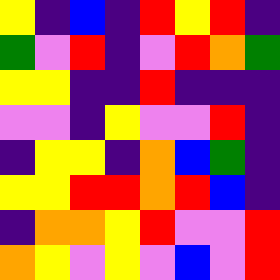[["yellow", "indigo", "blue", "indigo", "red", "yellow", "red", "indigo"], ["green", "violet", "red", "indigo", "violet", "red", "orange", "green"], ["yellow", "yellow", "indigo", "indigo", "red", "indigo", "indigo", "indigo"], ["violet", "violet", "indigo", "yellow", "violet", "violet", "red", "indigo"], ["indigo", "yellow", "yellow", "indigo", "orange", "blue", "green", "indigo"], ["yellow", "yellow", "red", "red", "orange", "red", "blue", "indigo"], ["indigo", "orange", "orange", "yellow", "red", "violet", "violet", "red"], ["orange", "yellow", "violet", "yellow", "violet", "blue", "violet", "red"]]